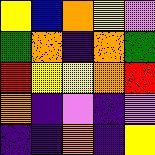[["yellow", "blue", "orange", "yellow", "violet"], ["green", "orange", "indigo", "orange", "green"], ["red", "yellow", "yellow", "orange", "red"], ["orange", "indigo", "violet", "indigo", "violet"], ["indigo", "indigo", "orange", "indigo", "yellow"]]